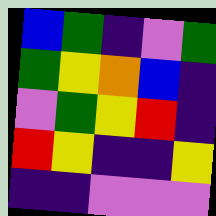[["blue", "green", "indigo", "violet", "green"], ["green", "yellow", "orange", "blue", "indigo"], ["violet", "green", "yellow", "red", "indigo"], ["red", "yellow", "indigo", "indigo", "yellow"], ["indigo", "indigo", "violet", "violet", "violet"]]